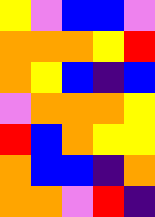[["yellow", "violet", "blue", "blue", "violet"], ["orange", "orange", "orange", "yellow", "red"], ["orange", "yellow", "blue", "indigo", "blue"], ["violet", "orange", "orange", "orange", "yellow"], ["red", "blue", "orange", "yellow", "yellow"], ["orange", "blue", "blue", "indigo", "orange"], ["orange", "orange", "violet", "red", "indigo"]]